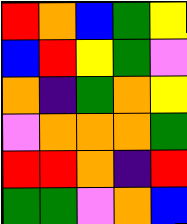[["red", "orange", "blue", "green", "yellow"], ["blue", "red", "yellow", "green", "violet"], ["orange", "indigo", "green", "orange", "yellow"], ["violet", "orange", "orange", "orange", "green"], ["red", "red", "orange", "indigo", "red"], ["green", "green", "violet", "orange", "blue"]]